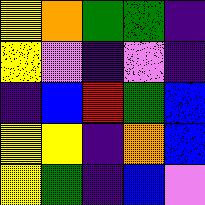[["yellow", "orange", "green", "green", "indigo"], ["yellow", "violet", "indigo", "violet", "indigo"], ["indigo", "blue", "red", "green", "blue"], ["yellow", "yellow", "indigo", "orange", "blue"], ["yellow", "green", "indigo", "blue", "violet"]]